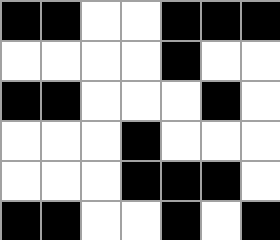[["black", "black", "white", "white", "black", "black", "black"], ["white", "white", "white", "white", "black", "white", "white"], ["black", "black", "white", "white", "white", "black", "white"], ["white", "white", "white", "black", "white", "white", "white"], ["white", "white", "white", "black", "black", "black", "white"], ["black", "black", "white", "white", "black", "white", "black"]]